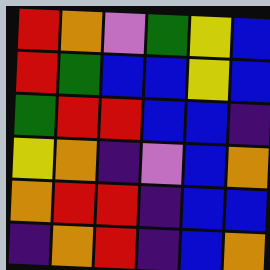[["red", "orange", "violet", "green", "yellow", "blue"], ["red", "green", "blue", "blue", "yellow", "blue"], ["green", "red", "red", "blue", "blue", "indigo"], ["yellow", "orange", "indigo", "violet", "blue", "orange"], ["orange", "red", "red", "indigo", "blue", "blue"], ["indigo", "orange", "red", "indigo", "blue", "orange"]]